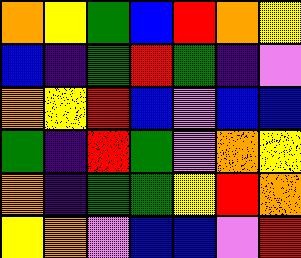[["orange", "yellow", "green", "blue", "red", "orange", "yellow"], ["blue", "indigo", "green", "red", "green", "indigo", "violet"], ["orange", "yellow", "red", "blue", "violet", "blue", "blue"], ["green", "indigo", "red", "green", "violet", "orange", "yellow"], ["orange", "indigo", "green", "green", "yellow", "red", "orange"], ["yellow", "orange", "violet", "blue", "blue", "violet", "red"]]